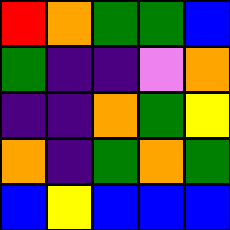[["red", "orange", "green", "green", "blue"], ["green", "indigo", "indigo", "violet", "orange"], ["indigo", "indigo", "orange", "green", "yellow"], ["orange", "indigo", "green", "orange", "green"], ["blue", "yellow", "blue", "blue", "blue"]]